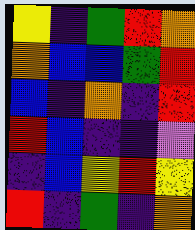[["yellow", "indigo", "green", "red", "orange"], ["orange", "blue", "blue", "green", "red"], ["blue", "indigo", "orange", "indigo", "red"], ["red", "blue", "indigo", "indigo", "violet"], ["indigo", "blue", "yellow", "red", "yellow"], ["red", "indigo", "green", "indigo", "orange"]]